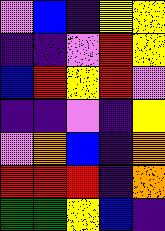[["violet", "blue", "indigo", "yellow", "yellow"], ["indigo", "indigo", "violet", "red", "yellow"], ["blue", "red", "yellow", "red", "violet"], ["indigo", "indigo", "violet", "indigo", "yellow"], ["violet", "orange", "blue", "indigo", "orange"], ["red", "red", "red", "indigo", "orange"], ["green", "green", "yellow", "blue", "indigo"]]